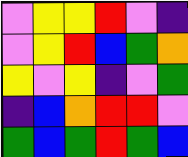[["violet", "yellow", "yellow", "red", "violet", "indigo"], ["violet", "yellow", "red", "blue", "green", "orange"], ["yellow", "violet", "yellow", "indigo", "violet", "green"], ["indigo", "blue", "orange", "red", "red", "violet"], ["green", "blue", "green", "red", "green", "blue"]]